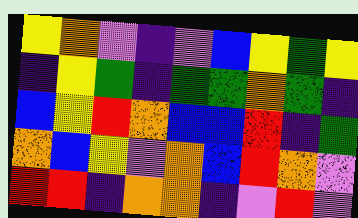[["yellow", "orange", "violet", "indigo", "violet", "blue", "yellow", "green", "yellow"], ["indigo", "yellow", "green", "indigo", "green", "green", "orange", "green", "indigo"], ["blue", "yellow", "red", "orange", "blue", "blue", "red", "indigo", "green"], ["orange", "blue", "yellow", "violet", "orange", "blue", "red", "orange", "violet"], ["red", "red", "indigo", "orange", "orange", "indigo", "violet", "red", "violet"]]